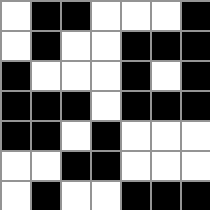[["white", "black", "black", "white", "white", "white", "black"], ["white", "black", "white", "white", "black", "black", "black"], ["black", "white", "white", "white", "black", "white", "black"], ["black", "black", "black", "white", "black", "black", "black"], ["black", "black", "white", "black", "white", "white", "white"], ["white", "white", "black", "black", "white", "white", "white"], ["white", "black", "white", "white", "black", "black", "black"]]